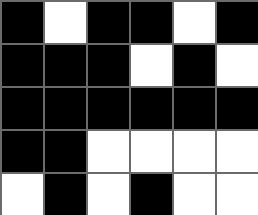[["black", "white", "black", "black", "white", "black"], ["black", "black", "black", "white", "black", "white"], ["black", "black", "black", "black", "black", "black"], ["black", "black", "white", "white", "white", "white"], ["white", "black", "white", "black", "white", "white"]]